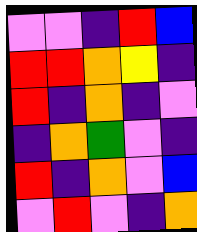[["violet", "violet", "indigo", "red", "blue"], ["red", "red", "orange", "yellow", "indigo"], ["red", "indigo", "orange", "indigo", "violet"], ["indigo", "orange", "green", "violet", "indigo"], ["red", "indigo", "orange", "violet", "blue"], ["violet", "red", "violet", "indigo", "orange"]]